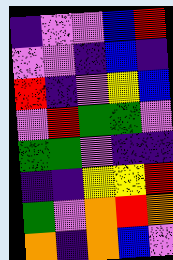[["indigo", "violet", "violet", "blue", "red"], ["violet", "violet", "indigo", "blue", "indigo"], ["red", "indigo", "violet", "yellow", "blue"], ["violet", "red", "green", "green", "violet"], ["green", "green", "violet", "indigo", "indigo"], ["indigo", "indigo", "yellow", "yellow", "red"], ["green", "violet", "orange", "red", "orange"], ["orange", "indigo", "orange", "blue", "violet"]]